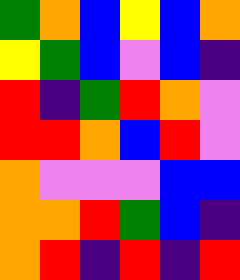[["green", "orange", "blue", "yellow", "blue", "orange"], ["yellow", "green", "blue", "violet", "blue", "indigo"], ["red", "indigo", "green", "red", "orange", "violet"], ["red", "red", "orange", "blue", "red", "violet"], ["orange", "violet", "violet", "violet", "blue", "blue"], ["orange", "orange", "red", "green", "blue", "indigo"], ["orange", "red", "indigo", "red", "indigo", "red"]]